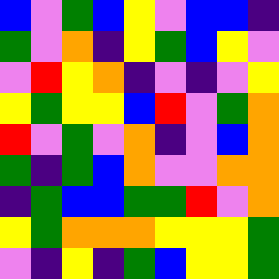[["blue", "violet", "green", "blue", "yellow", "violet", "blue", "blue", "indigo"], ["green", "violet", "orange", "indigo", "yellow", "green", "blue", "yellow", "violet"], ["violet", "red", "yellow", "orange", "indigo", "violet", "indigo", "violet", "yellow"], ["yellow", "green", "yellow", "yellow", "blue", "red", "violet", "green", "orange"], ["red", "violet", "green", "violet", "orange", "indigo", "violet", "blue", "orange"], ["green", "indigo", "green", "blue", "orange", "violet", "violet", "orange", "orange"], ["indigo", "green", "blue", "blue", "green", "green", "red", "violet", "orange"], ["yellow", "green", "orange", "orange", "orange", "yellow", "yellow", "yellow", "green"], ["violet", "indigo", "yellow", "indigo", "green", "blue", "yellow", "yellow", "green"]]